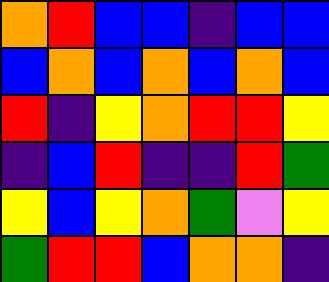[["orange", "red", "blue", "blue", "indigo", "blue", "blue"], ["blue", "orange", "blue", "orange", "blue", "orange", "blue"], ["red", "indigo", "yellow", "orange", "red", "red", "yellow"], ["indigo", "blue", "red", "indigo", "indigo", "red", "green"], ["yellow", "blue", "yellow", "orange", "green", "violet", "yellow"], ["green", "red", "red", "blue", "orange", "orange", "indigo"]]